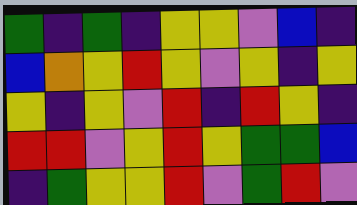[["green", "indigo", "green", "indigo", "yellow", "yellow", "violet", "blue", "indigo"], ["blue", "orange", "yellow", "red", "yellow", "violet", "yellow", "indigo", "yellow"], ["yellow", "indigo", "yellow", "violet", "red", "indigo", "red", "yellow", "indigo"], ["red", "red", "violet", "yellow", "red", "yellow", "green", "green", "blue"], ["indigo", "green", "yellow", "yellow", "red", "violet", "green", "red", "violet"]]